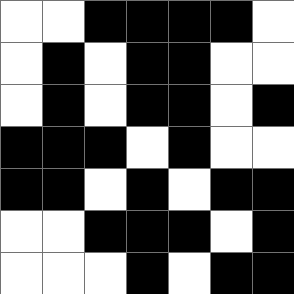[["white", "white", "black", "black", "black", "black", "white"], ["white", "black", "white", "black", "black", "white", "white"], ["white", "black", "white", "black", "black", "white", "black"], ["black", "black", "black", "white", "black", "white", "white"], ["black", "black", "white", "black", "white", "black", "black"], ["white", "white", "black", "black", "black", "white", "black"], ["white", "white", "white", "black", "white", "black", "black"]]